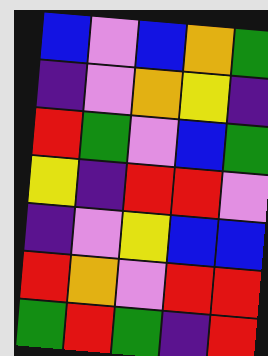[["blue", "violet", "blue", "orange", "green"], ["indigo", "violet", "orange", "yellow", "indigo"], ["red", "green", "violet", "blue", "green"], ["yellow", "indigo", "red", "red", "violet"], ["indigo", "violet", "yellow", "blue", "blue"], ["red", "orange", "violet", "red", "red"], ["green", "red", "green", "indigo", "red"]]